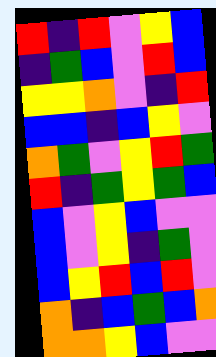[["red", "indigo", "red", "violet", "yellow", "blue"], ["indigo", "green", "blue", "violet", "red", "blue"], ["yellow", "yellow", "orange", "violet", "indigo", "red"], ["blue", "blue", "indigo", "blue", "yellow", "violet"], ["orange", "green", "violet", "yellow", "red", "green"], ["red", "indigo", "green", "yellow", "green", "blue"], ["blue", "violet", "yellow", "blue", "violet", "violet"], ["blue", "violet", "yellow", "indigo", "green", "violet"], ["blue", "yellow", "red", "blue", "red", "violet"], ["orange", "indigo", "blue", "green", "blue", "orange"], ["orange", "orange", "yellow", "blue", "violet", "violet"]]